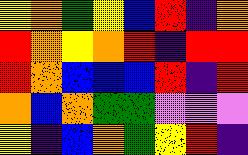[["yellow", "orange", "green", "yellow", "blue", "red", "indigo", "orange"], ["red", "orange", "yellow", "orange", "red", "indigo", "red", "red"], ["red", "orange", "blue", "blue", "blue", "red", "indigo", "red"], ["orange", "blue", "orange", "green", "green", "violet", "violet", "violet"], ["yellow", "indigo", "blue", "orange", "green", "yellow", "red", "indigo"]]